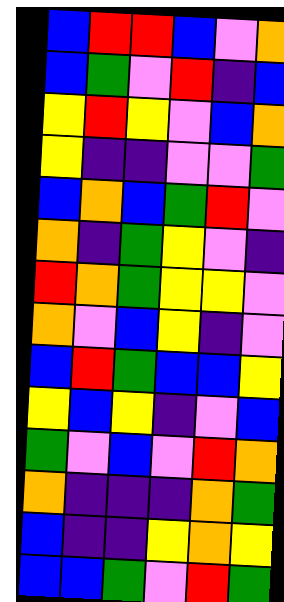[["blue", "red", "red", "blue", "violet", "orange"], ["blue", "green", "violet", "red", "indigo", "blue"], ["yellow", "red", "yellow", "violet", "blue", "orange"], ["yellow", "indigo", "indigo", "violet", "violet", "green"], ["blue", "orange", "blue", "green", "red", "violet"], ["orange", "indigo", "green", "yellow", "violet", "indigo"], ["red", "orange", "green", "yellow", "yellow", "violet"], ["orange", "violet", "blue", "yellow", "indigo", "violet"], ["blue", "red", "green", "blue", "blue", "yellow"], ["yellow", "blue", "yellow", "indigo", "violet", "blue"], ["green", "violet", "blue", "violet", "red", "orange"], ["orange", "indigo", "indigo", "indigo", "orange", "green"], ["blue", "indigo", "indigo", "yellow", "orange", "yellow"], ["blue", "blue", "green", "violet", "red", "green"]]